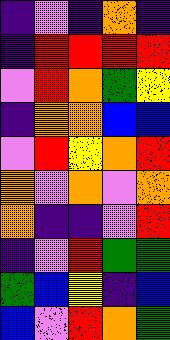[["indigo", "violet", "indigo", "orange", "indigo"], ["indigo", "red", "red", "red", "red"], ["violet", "red", "orange", "green", "yellow"], ["indigo", "orange", "orange", "blue", "blue"], ["violet", "red", "yellow", "orange", "red"], ["orange", "violet", "orange", "violet", "orange"], ["orange", "indigo", "indigo", "violet", "red"], ["indigo", "violet", "red", "green", "green"], ["green", "blue", "yellow", "indigo", "blue"], ["blue", "violet", "red", "orange", "green"]]